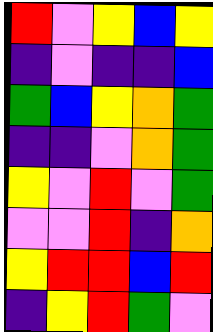[["red", "violet", "yellow", "blue", "yellow"], ["indigo", "violet", "indigo", "indigo", "blue"], ["green", "blue", "yellow", "orange", "green"], ["indigo", "indigo", "violet", "orange", "green"], ["yellow", "violet", "red", "violet", "green"], ["violet", "violet", "red", "indigo", "orange"], ["yellow", "red", "red", "blue", "red"], ["indigo", "yellow", "red", "green", "violet"]]